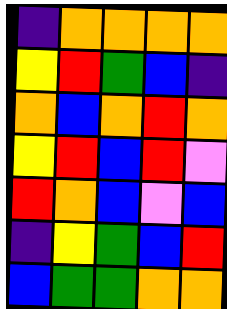[["indigo", "orange", "orange", "orange", "orange"], ["yellow", "red", "green", "blue", "indigo"], ["orange", "blue", "orange", "red", "orange"], ["yellow", "red", "blue", "red", "violet"], ["red", "orange", "blue", "violet", "blue"], ["indigo", "yellow", "green", "blue", "red"], ["blue", "green", "green", "orange", "orange"]]